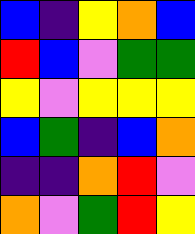[["blue", "indigo", "yellow", "orange", "blue"], ["red", "blue", "violet", "green", "green"], ["yellow", "violet", "yellow", "yellow", "yellow"], ["blue", "green", "indigo", "blue", "orange"], ["indigo", "indigo", "orange", "red", "violet"], ["orange", "violet", "green", "red", "yellow"]]